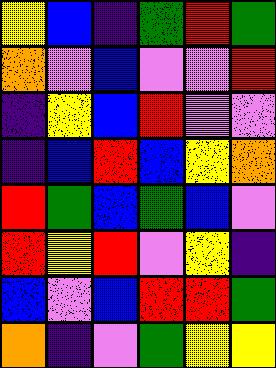[["yellow", "blue", "indigo", "green", "red", "green"], ["orange", "violet", "blue", "violet", "violet", "red"], ["indigo", "yellow", "blue", "red", "violet", "violet"], ["indigo", "blue", "red", "blue", "yellow", "orange"], ["red", "green", "blue", "green", "blue", "violet"], ["red", "yellow", "red", "violet", "yellow", "indigo"], ["blue", "violet", "blue", "red", "red", "green"], ["orange", "indigo", "violet", "green", "yellow", "yellow"]]